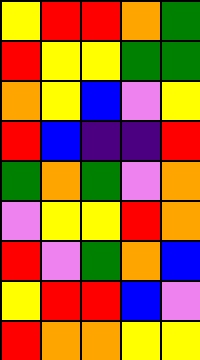[["yellow", "red", "red", "orange", "green"], ["red", "yellow", "yellow", "green", "green"], ["orange", "yellow", "blue", "violet", "yellow"], ["red", "blue", "indigo", "indigo", "red"], ["green", "orange", "green", "violet", "orange"], ["violet", "yellow", "yellow", "red", "orange"], ["red", "violet", "green", "orange", "blue"], ["yellow", "red", "red", "blue", "violet"], ["red", "orange", "orange", "yellow", "yellow"]]